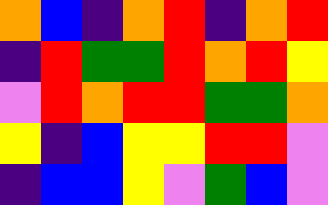[["orange", "blue", "indigo", "orange", "red", "indigo", "orange", "red"], ["indigo", "red", "green", "green", "red", "orange", "red", "yellow"], ["violet", "red", "orange", "red", "red", "green", "green", "orange"], ["yellow", "indigo", "blue", "yellow", "yellow", "red", "red", "violet"], ["indigo", "blue", "blue", "yellow", "violet", "green", "blue", "violet"]]